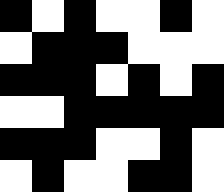[["black", "white", "black", "white", "white", "black", "white"], ["white", "black", "black", "black", "white", "white", "white"], ["black", "black", "black", "white", "black", "white", "black"], ["white", "white", "black", "black", "black", "black", "black"], ["black", "black", "black", "white", "white", "black", "white"], ["white", "black", "white", "white", "black", "black", "white"]]